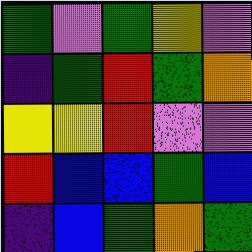[["green", "violet", "green", "yellow", "violet"], ["indigo", "green", "red", "green", "orange"], ["yellow", "yellow", "red", "violet", "violet"], ["red", "blue", "blue", "green", "blue"], ["indigo", "blue", "green", "orange", "green"]]